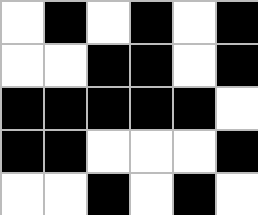[["white", "black", "white", "black", "white", "black"], ["white", "white", "black", "black", "white", "black"], ["black", "black", "black", "black", "black", "white"], ["black", "black", "white", "white", "white", "black"], ["white", "white", "black", "white", "black", "white"]]